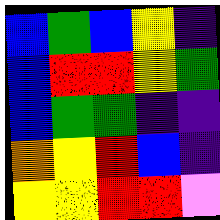[["blue", "green", "blue", "yellow", "indigo"], ["blue", "red", "red", "yellow", "green"], ["blue", "green", "green", "indigo", "indigo"], ["orange", "yellow", "red", "blue", "indigo"], ["yellow", "yellow", "red", "red", "violet"]]